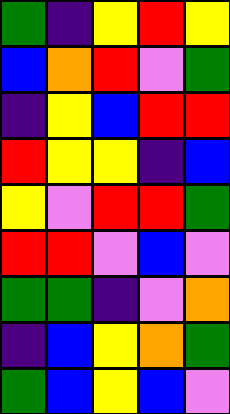[["green", "indigo", "yellow", "red", "yellow"], ["blue", "orange", "red", "violet", "green"], ["indigo", "yellow", "blue", "red", "red"], ["red", "yellow", "yellow", "indigo", "blue"], ["yellow", "violet", "red", "red", "green"], ["red", "red", "violet", "blue", "violet"], ["green", "green", "indigo", "violet", "orange"], ["indigo", "blue", "yellow", "orange", "green"], ["green", "blue", "yellow", "blue", "violet"]]